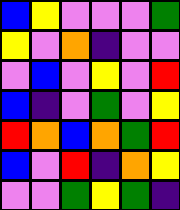[["blue", "yellow", "violet", "violet", "violet", "green"], ["yellow", "violet", "orange", "indigo", "violet", "violet"], ["violet", "blue", "violet", "yellow", "violet", "red"], ["blue", "indigo", "violet", "green", "violet", "yellow"], ["red", "orange", "blue", "orange", "green", "red"], ["blue", "violet", "red", "indigo", "orange", "yellow"], ["violet", "violet", "green", "yellow", "green", "indigo"]]